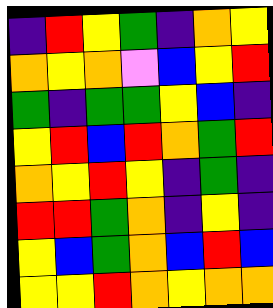[["indigo", "red", "yellow", "green", "indigo", "orange", "yellow"], ["orange", "yellow", "orange", "violet", "blue", "yellow", "red"], ["green", "indigo", "green", "green", "yellow", "blue", "indigo"], ["yellow", "red", "blue", "red", "orange", "green", "red"], ["orange", "yellow", "red", "yellow", "indigo", "green", "indigo"], ["red", "red", "green", "orange", "indigo", "yellow", "indigo"], ["yellow", "blue", "green", "orange", "blue", "red", "blue"], ["yellow", "yellow", "red", "orange", "yellow", "orange", "orange"]]